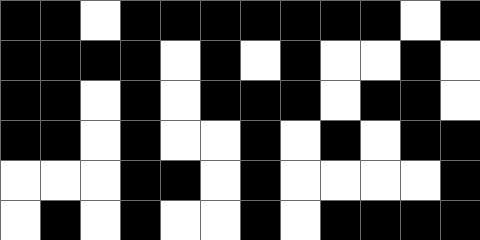[["black", "black", "white", "black", "black", "black", "black", "black", "black", "black", "white", "black"], ["black", "black", "black", "black", "white", "black", "white", "black", "white", "white", "black", "white"], ["black", "black", "white", "black", "white", "black", "black", "black", "white", "black", "black", "white"], ["black", "black", "white", "black", "white", "white", "black", "white", "black", "white", "black", "black"], ["white", "white", "white", "black", "black", "white", "black", "white", "white", "white", "white", "black"], ["white", "black", "white", "black", "white", "white", "black", "white", "black", "black", "black", "black"]]